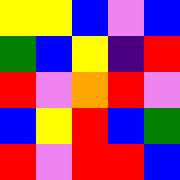[["yellow", "yellow", "blue", "violet", "blue"], ["green", "blue", "yellow", "indigo", "red"], ["red", "violet", "orange", "red", "violet"], ["blue", "yellow", "red", "blue", "green"], ["red", "violet", "red", "red", "blue"]]